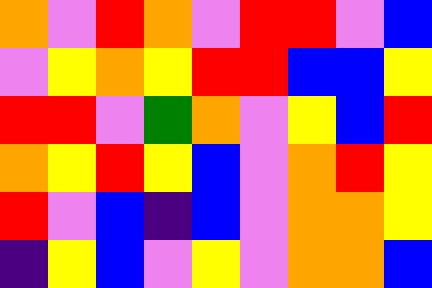[["orange", "violet", "red", "orange", "violet", "red", "red", "violet", "blue"], ["violet", "yellow", "orange", "yellow", "red", "red", "blue", "blue", "yellow"], ["red", "red", "violet", "green", "orange", "violet", "yellow", "blue", "red"], ["orange", "yellow", "red", "yellow", "blue", "violet", "orange", "red", "yellow"], ["red", "violet", "blue", "indigo", "blue", "violet", "orange", "orange", "yellow"], ["indigo", "yellow", "blue", "violet", "yellow", "violet", "orange", "orange", "blue"]]